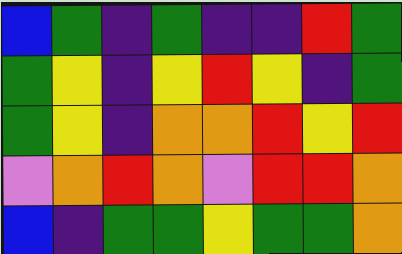[["blue", "green", "indigo", "green", "indigo", "indigo", "red", "green"], ["green", "yellow", "indigo", "yellow", "red", "yellow", "indigo", "green"], ["green", "yellow", "indigo", "orange", "orange", "red", "yellow", "red"], ["violet", "orange", "red", "orange", "violet", "red", "red", "orange"], ["blue", "indigo", "green", "green", "yellow", "green", "green", "orange"]]